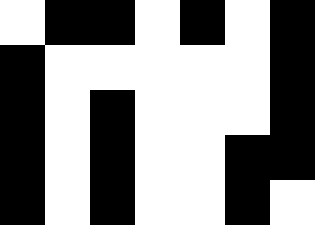[["white", "black", "black", "white", "black", "white", "black"], ["black", "white", "white", "white", "white", "white", "black"], ["black", "white", "black", "white", "white", "white", "black"], ["black", "white", "black", "white", "white", "black", "black"], ["black", "white", "black", "white", "white", "black", "white"]]